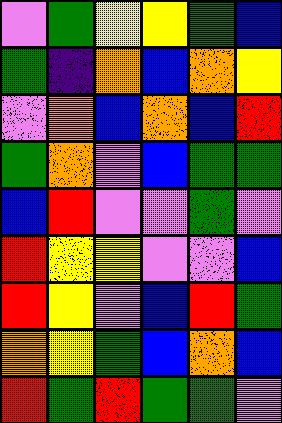[["violet", "green", "yellow", "yellow", "green", "blue"], ["green", "indigo", "orange", "blue", "orange", "yellow"], ["violet", "orange", "blue", "orange", "blue", "red"], ["green", "orange", "violet", "blue", "green", "green"], ["blue", "red", "violet", "violet", "green", "violet"], ["red", "yellow", "yellow", "violet", "violet", "blue"], ["red", "yellow", "violet", "blue", "red", "green"], ["orange", "yellow", "green", "blue", "orange", "blue"], ["red", "green", "red", "green", "green", "violet"]]